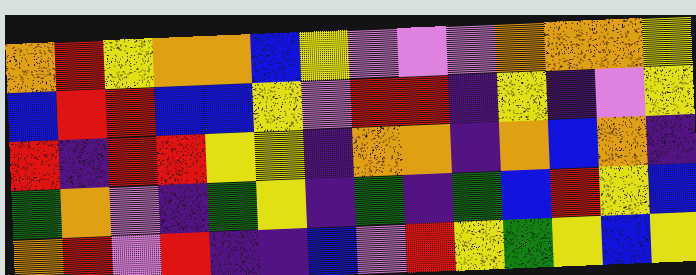[["orange", "red", "yellow", "orange", "orange", "blue", "yellow", "violet", "violet", "violet", "orange", "orange", "orange", "yellow"], ["blue", "red", "red", "blue", "blue", "yellow", "violet", "red", "red", "indigo", "yellow", "indigo", "violet", "yellow"], ["red", "indigo", "red", "red", "yellow", "yellow", "indigo", "orange", "orange", "indigo", "orange", "blue", "orange", "indigo"], ["green", "orange", "violet", "indigo", "green", "yellow", "indigo", "green", "indigo", "green", "blue", "red", "yellow", "blue"], ["orange", "red", "violet", "red", "indigo", "indigo", "blue", "violet", "red", "yellow", "green", "yellow", "blue", "yellow"]]